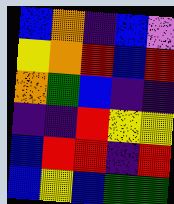[["blue", "orange", "indigo", "blue", "violet"], ["yellow", "orange", "red", "blue", "red"], ["orange", "green", "blue", "indigo", "indigo"], ["indigo", "indigo", "red", "yellow", "yellow"], ["blue", "red", "red", "indigo", "red"], ["blue", "yellow", "blue", "green", "green"]]